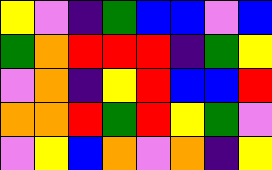[["yellow", "violet", "indigo", "green", "blue", "blue", "violet", "blue"], ["green", "orange", "red", "red", "red", "indigo", "green", "yellow"], ["violet", "orange", "indigo", "yellow", "red", "blue", "blue", "red"], ["orange", "orange", "red", "green", "red", "yellow", "green", "violet"], ["violet", "yellow", "blue", "orange", "violet", "orange", "indigo", "yellow"]]